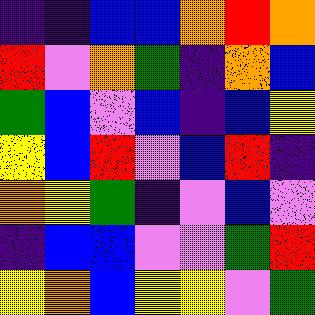[["indigo", "indigo", "blue", "blue", "orange", "red", "orange"], ["red", "violet", "orange", "green", "indigo", "orange", "blue"], ["green", "blue", "violet", "blue", "indigo", "blue", "yellow"], ["yellow", "blue", "red", "violet", "blue", "red", "indigo"], ["orange", "yellow", "green", "indigo", "violet", "blue", "violet"], ["indigo", "blue", "blue", "violet", "violet", "green", "red"], ["yellow", "orange", "blue", "yellow", "yellow", "violet", "green"]]